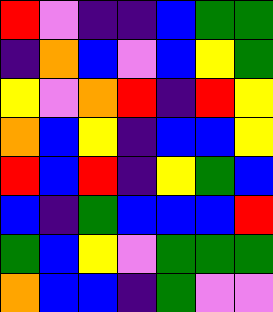[["red", "violet", "indigo", "indigo", "blue", "green", "green"], ["indigo", "orange", "blue", "violet", "blue", "yellow", "green"], ["yellow", "violet", "orange", "red", "indigo", "red", "yellow"], ["orange", "blue", "yellow", "indigo", "blue", "blue", "yellow"], ["red", "blue", "red", "indigo", "yellow", "green", "blue"], ["blue", "indigo", "green", "blue", "blue", "blue", "red"], ["green", "blue", "yellow", "violet", "green", "green", "green"], ["orange", "blue", "blue", "indigo", "green", "violet", "violet"]]